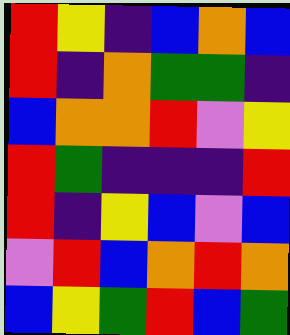[["red", "yellow", "indigo", "blue", "orange", "blue"], ["red", "indigo", "orange", "green", "green", "indigo"], ["blue", "orange", "orange", "red", "violet", "yellow"], ["red", "green", "indigo", "indigo", "indigo", "red"], ["red", "indigo", "yellow", "blue", "violet", "blue"], ["violet", "red", "blue", "orange", "red", "orange"], ["blue", "yellow", "green", "red", "blue", "green"]]